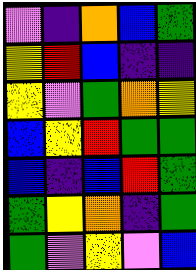[["violet", "indigo", "orange", "blue", "green"], ["yellow", "red", "blue", "indigo", "indigo"], ["yellow", "violet", "green", "orange", "yellow"], ["blue", "yellow", "red", "green", "green"], ["blue", "indigo", "blue", "red", "green"], ["green", "yellow", "orange", "indigo", "green"], ["green", "violet", "yellow", "violet", "blue"]]